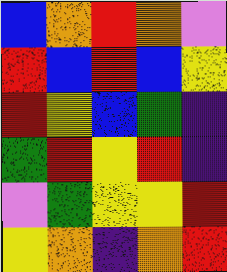[["blue", "orange", "red", "orange", "violet"], ["red", "blue", "red", "blue", "yellow"], ["red", "yellow", "blue", "green", "indigo"], ["green", "red", "yellow", "red", "indigo"], ["violet", "green", "yellow", "yellow", "red"], ["yellow", "orange", "indigo", "orange", "red"]]